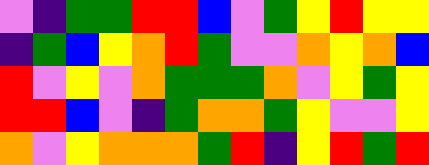[["violet", "indigo", "green", "green", "red", "red", "blue", "violet", "green", "yellow", "red", "yellow", "yellow"], ["indigo", "green", "blue", "yellow", "orange", "red", "green", "violet", "violet", "orange", "yellow", "orange", "blue"], ["red", "violet", "yellow", "violet", "orange", "green", "green", "green", "orange", "violet", "yellow", "green", "yellow"], ["red", "red", "blue", "violet", "indigo", "green", "orange", "orange", "green", "yellow", "violet", "violet", "yellow"], ["orange", "violet", "yellow", "orange", "orange", "orange", "green", "red", "indigo", "yellow", "red", "green", "red"]]